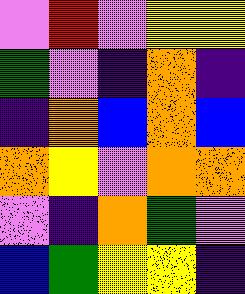[["violet", "red", "violet", "yellow", "yellow"], ["green", "violet", "indigo", "orange", "indigo"], ["indigo", "orange", "blue", "orange", "blue"], ["orange", "yellow", "violet", "orange", "orange"], ["violet", "indigo", "orange", "green", "violet"], ["blue", "green", "yellow", "yellow", "indigo"]]